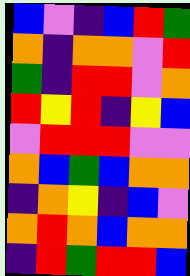[["blue", "violet", "indigo", "blue", "red", "green"], ["orange", "indigo", "orange", "orange", "violet", "red"], ["green", "indigo", "red", "red", "violet", "orange"], ["red", "yellow", "red", "indigo", "yellow", "blue"], ["violet", "red", "red", "red", "violet", "violet"], ["orange", "blue", "green", "blue", "orange", "orange"], ["indigo", "orange", "yellow", "indigo", "blue", "violet"], ["orange", "red", "orange", "blue", "orange", "orange"], ["indigo", "red", "green", "red", "red", "blue"]]